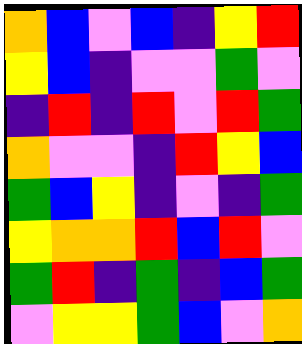[["orange", "blue", "violet", "blue", "indigo", "yellow", "red"], ["yellow", "blue", "indigo", "violet", "violet", "green", "violet"], ["indigo", "red", "indigo", "red", "violet", "red", "green"], ["orange", "violet", "violet", "indigo", "red", "yellow", "blue"], ["green", "blue", "yellow", "indigo", "violet", "indigo", "green"], ["yellow", "orange", "orange", "red", "blue", "red", "violet"], ["green", "red", "indigo", "green", "indigo", "blue", "green"], ["violet", "yellow", "yellow", "green", "blue", "violet", "orange"]]